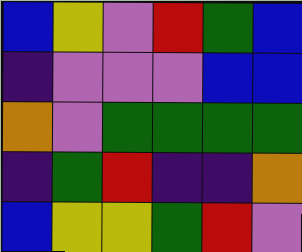[["blue", "yellow", "violet", "red", "green", "blue"], ["indigo", "violet", "violet", "violet", "blue", "blue"], ["orange", "violet", "green", "green", "green", "green"], ["indigo", "green", "red", "indigo", "indigo", "orange"], ["blue", "yellow", "yellow", "green", "red", "violet"]]